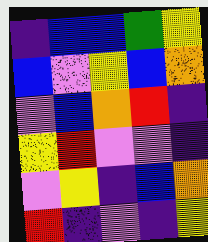[["indigo", "blue", "blue", "green", "yellow"], ["blue", "violet", "yellow", "blue", "orange"], ["violet", "blue", "orange", "red", "indigo"], ["yellow", "red", "violet", "violet", "indigo"], ["violet", "yellow", "indigo", "blue", "orange"], ["red", "indigo", "violet", "indigo", "yellow"]]